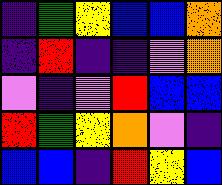[["indigo", "green", "yellow", "blue", "blue", "orange"], ["indigo", "red", "indigo", "indigo", "violet", "orange"], ["violet", "indigo", "violet", "red", "blue", "blue"], ["red", "green", "yellow", "orange", "violet", "indigo"], ["blue", "blue", "indigo", "red", "yellow", "blue"]]